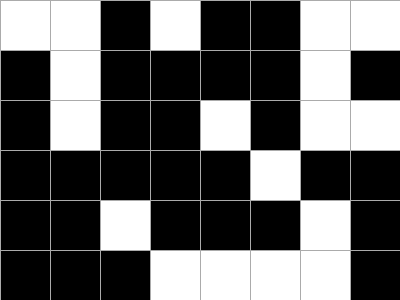[["white", "white", "black", "white", "black", "black", "white", "white"], ["black", "white", "black", "black", "black", "black", "white", "black"], ["black", "white", "black", "black", "white", "black", "white", "white"], ["black", "black", "black", "black", "black", "white", "black", "black"], ["black", "black", "white", "black", "black", "black", "white", "black"], ["black", "black", "black", "white", "white", "white", "white", "black"]]